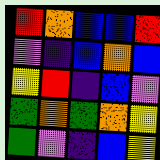[["red", "orange", "blue", "blue", "red"], ["violet", "indigo", "blue", "orange", "blue"], ["yellow", "red", "indigo", "blue", "violet"], ["green", "orange", "green", "orange", "yellow"], ["green", "violet", "indigo", "blue", "yellow"]]